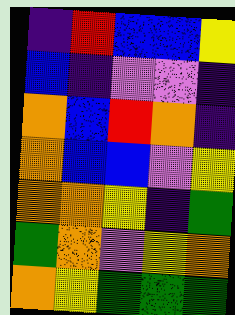[["indigo", "red", "blue", "blue", "yellow"], ["blue", "indigo", "violet", "violet", "indigo"], ["orange", "blue", "red", "orange", "indigo"], ["orange", "blue", "blue", "violet", "yellow"], ["orange", "orange", "yellow", "indigo", "green"], ["green", "orange", "violet", "yellow", "orange"], ["orange", "yellow", "green", "green", "green"]]